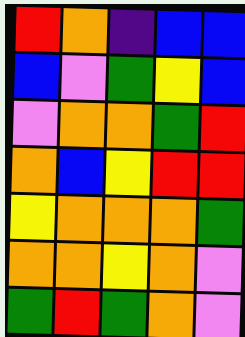[["red", "orange", "indigo", "blue", "blue"], ["blue", "violet", "green", "yellow", "blue"], ["violet", "orange", "orange", "green", "red"], ["orange", "blue", "yellow", "red", "red"], ["yellow", "orange", "orange", "orange", "green"], ["orange", "orange", "yellow", "orange", "violet"], ["green", "red", "green", "orange", "violet"]]